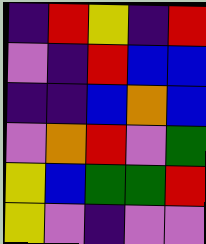[["indigo", "red", "yellow", "indigo", "red"], ["violet", "indigo", "red", "blue", "blue"], ["indigo", "indigo", "blue", "orange", "blue"], ["violet", "orange", "red", "violet", "green"], ["yellow", "blue", "green", "green", "red"], ["yellow", "violet", "indigo", "violet", "violet"]]